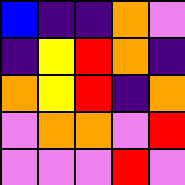[["blue", "indigo", "indigo", "orange", "violet"], ["indigo", "yellow", "red", "orange", "indigo"], ["orange", "yellow", "red", "indigo", "orange"], ["violet", "orange", "orange", "violet", "red"], ["violet", "violet", "violet", "red", "violet"]]